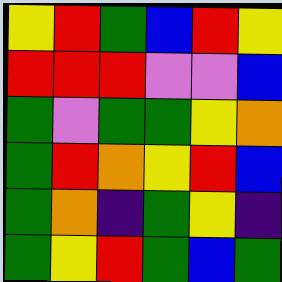[["yellow", "red", "green", "blue", "red", "yellow"], ["red", "red", "red", "violet", "violet", "blue"], ["green", "violet", "green", "green", "yellow", "orange"], ["green", "red", "orange", "yellow", "red", "blue"], ["green", "orange", "indigo", "green", "yellow", "indigo"], ["green", "yellow", "red", "green", "blue", "green"]]